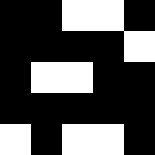[["black", "black", "white", "white", "black"], ["black", "black", "black", "black", "white"], ["black", "white", "white", "black", "black"], ["black", "black", "black", "black", "black"], ["white", "black", "white", "white", "black"]]